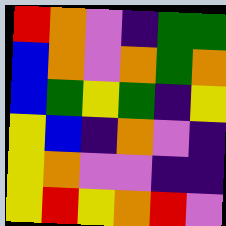[["red", "orange", "violet", "indigo", "green", "green"], ["blue", "orange", "violet", "orange", "green", "orange"], ["blue", "green", "yellow", "green", "indigo", "yellow"], ["yellow", "blue", "indigo", "orange", "violet", "indigo"], ["yellow", "orange", "violet", "violet", "indigo", "indigo"], ["yellow", "red", "yellow", "orange", "red", "violet"]]